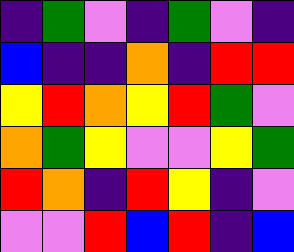[["indigo", "green", "violet", "indigo", "green", "violet", "indigo"], ["blue", "indigo", "indigo", "orange", "indigo", "red", "red"], ["yellow", "red", "orange", "yellow", "red", "green", "violet"], ["orange", "green", "yellow", "violet", "violet", "yellow", "green"], ["red", "orange", "indigo", "red", "yellow", "indigo", "violet"], ["violet", "violet", "red", "blue", "red", "indigo", "blue"]]